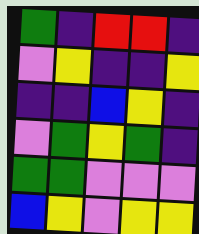[["green", "indigo", "red", "red", "indigo"], ["violet", "yellow", "indigo", "indigo", "yellow"], ["indigo", "indigo", "blue", "yellow", "indigo"], ["violet", "green", "yellow", "green", "indigo"], ["green", "green", "violet", "violet", "violet"], ["blue", "yellow", "violet", "yellow", "yellow"]]